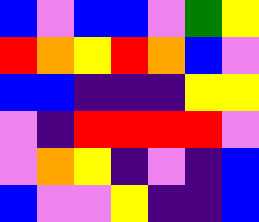[["blue", "violet", "blue", "blue", "violet", "green", "yellow"], ["red", "orange", "yellow", "red", "orange", "blue", "violet"], ["blue", "blue", "indigo", "indigo", "indigo", "yellow", "yellow"], ["violet", "indigo", "red", "red", "red", "red", "violet"], ["violet", "orange", "yellow", "indigo", "violet", "indigo", "blue"], ["blue", "violet", "violet", "yellow", "indigo", "indigo", "blue"]]